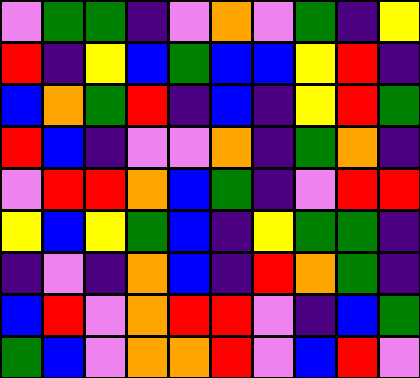[["violet", "green", "green", "indigo", "violet", "orange", "violet", "green", "indigo", "yellow"], ["red", "indigo", "yellow", "blue", "green", "blue", "blue", "yellow", "red", "indigo"], ["blue", "orange", "green", "red", "indigo", "blue", "indigo", "yellow", "red", "green"], ["red", "blue", "indigo", "violet", "violet", "orange", "indigo", "green", "orange", "indigo"], ["violet", "red", "red", "orange", "blue", "green", "indigo", "violet", "red", "red"], ["yellow", "blue", "yellow", "green", "blue", "indigo", "yellow", "green", "green", "indigo"], ["indigo", "violet", "indigo", "orange", "blue", "indigo", "red", "orange", "green", "indigo"], ["blue", "red", "violet", "orange", "red", "red", "violet", "indigo", "blue", "green"], ["green", "blue", "violet", "orange", "orange", "red", "violet", "blue", "red", "violet"]]